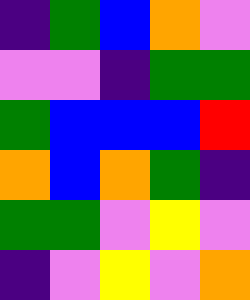[["indigo", "green", "blue", "orange", "violet"], ["violet", "violet", "indigo", "green", "green"], ["green", "blue", "blue", "blue", "red"], ["orange", "blue", "orange", "green", "indigo"], ["green", "green", "violet", "yellow", "violet"], ["indigo", "violet", "yellow", "violet", "orange"]]